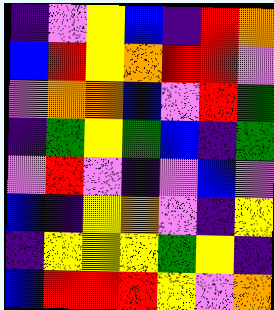[["indigo", "violet", "yellow", "blue", "indigo", "red", "orange"], ["blue", "red", "yellow", "orange", "red", "red", "violet"], ["violet", "orange", "orange", "blue", "violet", "red", "green"], ["indigo", "green", "yellow", "green", "blue", "indigo", "green"], ["violet", "red", "violet", "indigo", "violet", "blue", "violet"], ["blue", "indigo", "yellow", "orange", "violet", "indigo", "yellow"], ["indigo", "yellow", "yellow", "yellow", "green", "yellow", "indigo"], ["blue", "red", "red", "red", "yellow", "violet", "orange"]]